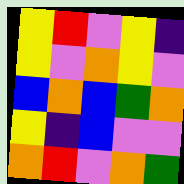[["yellow", "red", "violet", "yellow", "indigo"], ["yellow", "violet", "orange", "yellow", "violet"], ["blue", "orange", "blue", "green", "orange"], ["yellow", "indigo", "blue", "violet", "violet"], ["orange", "red", "violet", "orange", "green"]]